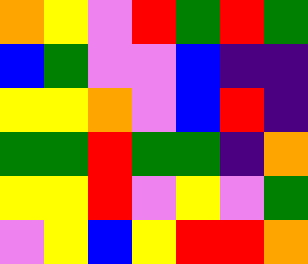[["orange", "yellow", "violet", "red", "green", "red", "green"], ["blue", "green", "violet", "violet", "blue", "indigo", "indigo"], ["yellow", "yellow", "orange", "violet", "blue", "red", "indigo"], ["green", "green", "red", "green", "green", "indigo", "orange"], ["yellow", "yellow", "red", "violet", "yellow", "violet", "green"], ["violet", "yellow", "blue", "yellow", "red", "red", "orange"]]